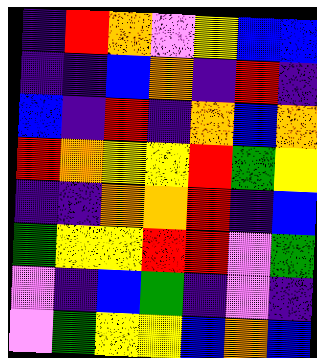[["indigo", "red", "orange", "violet", "yellow", "blue", "blue"], ["indigo", "indigo", "blue", "orange", "indigo", "red", "indigo"], ["blue", "indigo", "red", "indigo", "orange", "blue", "orange"], ["red", "orange", "yellow", "yellow", "red", "green", "yellow"], ["indigo", "indigo", "orange", "orange", "red", "indigo", "blue"], ["green", "yellow", "yellow", "red", "red", "violet", "green"], ["violet", "indigo", "blue", "green", "indigo", "violet", "indigo"], ["violet", "green", "yellow", "yellow", "blue", "orange", "blue"]]